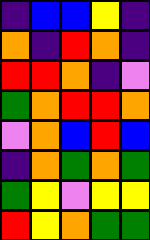[["indigo", "blue", "blue", "yellow", "indigo"], ["orange", "indigo", "red", "orange", "indigo"], ["red", "red", "orange", "indigo", "violet"], ["green", "orange", "red", "red", "orange"], ["violet", "orange", "blue", "red", "blue"], ["indigo", "orange", "green", "orange", "green"], ["green", "yellow", "violet", "yellow", "yellow"], ["red", "yellow", "orange", "green", "green"]]